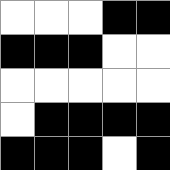[["white", "white", "white", "black", "black"], ["black", "black", "black", "white", "white"], ["white", "white", "white", "white", "white"], ["white", "black", "black", "black", "black"], ["black", "black", "black", "white", "black"]]